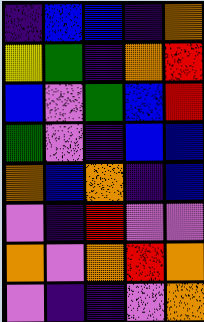[["indigo", "blue", "blue", "indigo", "orange"], ["yellow", "green", "indigo", "orange", "red"], ["blue", "violet", "green", "blue", "red"], ["green", "violet", "indigo", "blue", "blue"], ["orange", "blue", "orange", "indigo", "blue"], ["violet", "indigo", "red", "violet", "violet"], ["orange", "violet", "orange", "red", "orange"], ["violet", "indigo", "indigo", "violet", "orange"]]